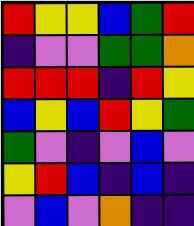[["red", "yellow", "yellow", "blue", "green", "red"], ["indigo", "violet", "violet", "green", "green", "orange"], ["red", "red", "red", "indigo", "red", "yellow"], ["blue", "yellow", "blue", "red", "yellow", "green"], ["green", "violet", "indigo", "violet", "blue", "violet"], ["yellow", "red", "blue", "indigo", "blue", "indigo"], ["violet", "blue", "violet", "orange", "indigo", "indigo"]]